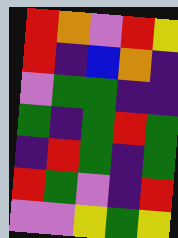[["red", "orange", "violet", "red", "yellow"], ["red", "indigo", "blue", "orange", "indigo"], ["violet", "green", "green", "indigo", "indigo"], ["green", "indigo", "green", "red", "green"], ["indigo", "red", "green", "indigo", "green"], ["red", "green", "violet", "indigo", "red"], ["violet", "violet", "yellow", "green", "yellow"]]